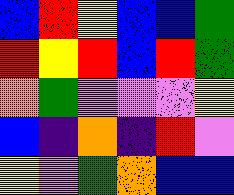[["blue", "red", "yellow", "blue", "blue", "green"], ["red", "yellow", "red", "blue", "red", "green"], ["orange", "green", "violet", "violet", "violet", "yellow"], ["blue", "indigo", "orange", "indigo", "red", "violet"], ["yellow", "violet", "green", "orange", "blue", "blue"]]